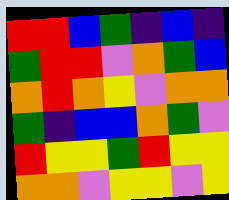[["red", "red", "blue", "green", "indigo", "blue", "indigo"], ["green", "red", "red", "violet", "orange", "green", "blue"], ["orange", "red", "orange", "yellow", "violet", "orange", "orange"], ["green", "indigo", "blue", "blue", "orange", "green", "violet"], ["red", "yellow", "yellow", "green", "red", "yellow", "yellow"], ["orange", "orange", "violet", "yellow", "yellow", "violet", "yellow"]]